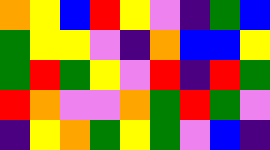[["orange", "yellow", "blue", "red", "yellow", "violet", "indigo", "green", "blue"], ["green", "yellow", "yellow", "violet", "indigo", "orange", "blue", "blue", "yellow"], ["green", "red", "green", "yellow", "violet", "red", "indigo", "red", "green"], ["red", "orange", "violet", "violet", "orange", "green", "red", "green", "violet"], ["indigo", "yellow", "orange", "green", "yellow", "green", "violet", "blue", "indigo"]]